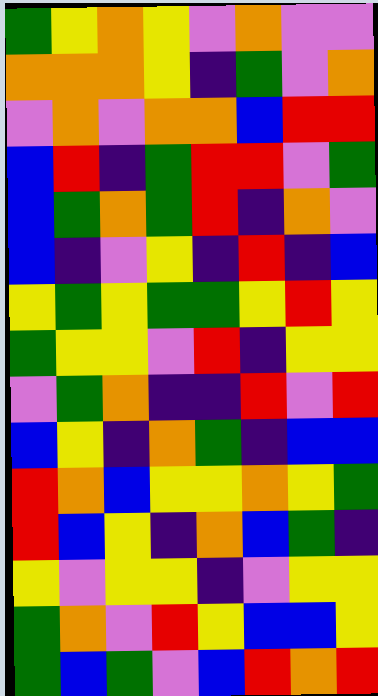[["green", "yellow", "orange", "yellow", "violet", "orange", "violet", "violet"], ["orange", "orange", "orange", "yellow", "indigo", "green", "violet", "orange"], ["violet", "orange", "violet", "orange", "orange", "blue", "red", "red"], ["blue", "red", "indigo", "green", "red", "red", "violet", "green"], ["blue", "green", "orange", "green", "red", "indigo", "orange", "violet"], ["blue", "indigo", "violet", "yellow", "indigo", "red", "indigo", "blue"], ["yellow", "green", "yellow", "green", "green", "yellow", "red", "yellow"], ["green", "yellow", "yellow", "violet", "red", "indigo", "yellow", "yellow"], ["violet", "green", "orange", "indigo", "indigo", "red", "violet", "red"], ["blue", "yellow", "indigo", "orange", "green", "indigo", "blue", "blue"], ["red", "orange", "blue", "yellow", "yellow", "orange", "yellow", "green"], ["red", "blue", "yellow", "indigo", "orange", "blue", "green", "indigo"], ["yellow", "violet", "yellow", "yellow", "indigo", "violet", "yellow", "yellow"], ["green", "orange", "violet", "red", "yellow", "blue", "blue", "yellow"], ["green", "blue", "green", "violet", "blue", "red", "orange", "red"]]